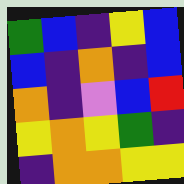[["green", "blue", "indigo", "yellow", "blue"], ["blue", "indigo", "orange", "indigo", "blue"], ["orange", "indigo", "violet", "blue", "red"], ["yellow", "orange", "yellow", "green", "indigo"], ["indigo", "orange", "orange", "yellow", "yellow"]]